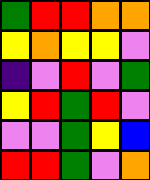[["green", "red", "red", "orange", "orange"], ["yellow", "orange", "yellow", "yellow", "violet"], ["indigo", "violet", "red", "violet", "green"], ["yellow", "red", "green", "red", "violet"], ["violet", "violet", "green", "yellow", "blue"], ["red", "red", "green", "violet", "orange"]]